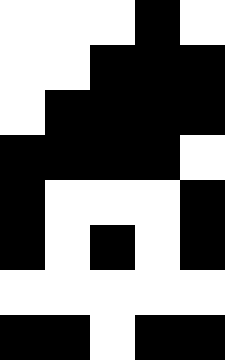[["white", "white", "white", "black", "white"], ["white", "white", "black", "black", "black"], ["white", "black", "black", "black", "black"], ["black", "black", "black", "black", "white"], ["black", "white", "white", "white", "black"], ["black", "white", "black", "white", "black"], ["white", "white", "white", "white", "white"], ["black", "black", "white", "black", "black"]]